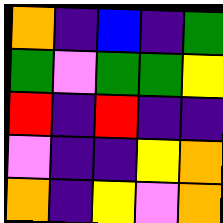[["orange", "indigo", "blue", "indigo", "green"], ["green", "violet", "green", "green", "yellow"], ["red", "indigo", "red", "indigo", "indigo"], ["violet", "indigo", "indigo", "yellow", "orange"], ["orange", "indigo", "yellow", "violet", "orange"]]